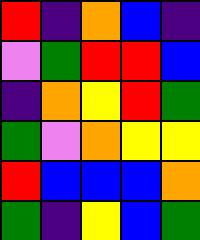[["red", "indigo", "orange", "blue", "indigo"], ["violet", "green", "red", "red", "blue"], ["indigo", "orange", "yellow", "red", "green"], ["green", "violet", "orange", "yellow", "yellow"], ["red", "blue", "blue", "blue", "orange"], ["green", "indigo", "yellow", "blue", "green"]]